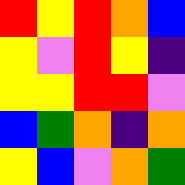[["red", "yellow", "red", "orange", "blue"], ["yellow", "violet", "red", "yellow", "indigo"], ["yellow", "yellow", "red", "red", "violet"], ["blue", "green", "orange", "indigo", "orange"], ["yellow", "blue", "violet", "orange", "green"]]